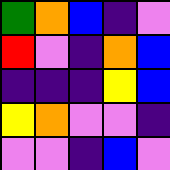[["green", "orange", "blue", "indigo", "violet"], ["red", "violet", "indigo", "orange", "blue"], ["indigo", "indigo", "indigo", "yellow", "blue"], ["yellow", "orange", "violet", "violet", "indigo"], ["violet", "violet", "indigo", "blue", "violet"]]